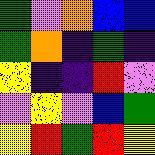[["green", "violet", "orange", "blue", "blue"], ["green", "orange", "indigo", "green", "indigo"], ["yellow", "indigo", "indigo", "red", "violet"], ["violet", "yellow", "violet", "blue", "green"], ["yellow", "red", "green", "red", "yellow"]]